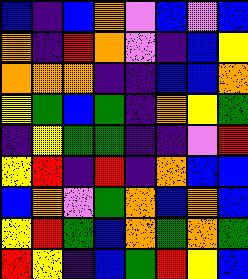[["blue", "indigo", "blue", "orange", "violet", "blue", "violet", "blue"], ["orange", "indigo", "red", "orange", "violet", "indigo", "blue", "yellow"], ["orange", "orange", "orange", "indigo", "indigo", "blue", "blue", "orange"], ["yellow", "green", "blue", "green", "indigo", "orange", "yellow", "green"], ["indigo", "yellow", "green", "green", "indigo", "indigo", "violet", "red"], ["yellow", "red", "indigo", "red", "indigo", "orange", "blue", "blue"], ["blue", "orange", "violet", "green", "orange", "blue", "orange", "blue"], ["yellow", "red", "green", "blue", "orange", "green", "orange", "green"], ["red", "yellow", "indigo", "blue", "green", "red", "yellow", "blue"]]